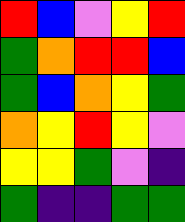[["red", "blue", "violet", "yellow", "red"], ["green", "orange", "red", "red", "blue"], ["green", "blue", "orange", "yellow", "green"], ["orange", "yellow", "red", "yellow", "violet"], ["yellow", "yellow", "green", "violet", "indigo"], ["green", "indigo", "indigo", "green", "green"]]